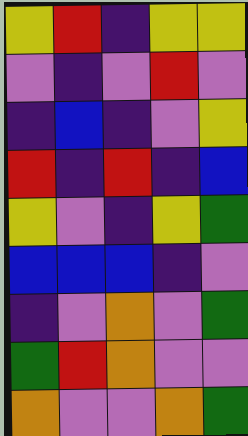[["yellow", "red", "indigo", "yellow", "yellow"], ["violet", "indigo", "violet", "red", "violet"], ["indigo", "blue", "indigo", "violet", "yellow"], ["red", "indigo", "red", "indigo", "blue"], ["yellow", "violet", "indigo", "yellow", "green"], ["blue", "blue", "blue", "indigo", "violet"], ["indigo", "violet", "orange", "violet", "green"], ["green", "red", "orange", "violet", "violet"], ["orange", "violet", "violet", "orange", "green"]]